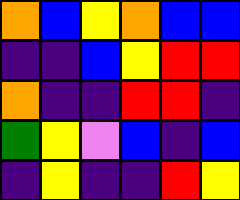[["orange", "blue", "yellow", "orange", "blue", "blue"], ["indigo", "indigo", "blue", "yellow", "red", "red"], ["orange", "indigo", "indigo", "red", "red", "indigo"], ["green", "yellow", "violet", "blue", "indigo", "blue"], ["indigo", "yellow", "indigo", "indigo", "red", "yellow"]]